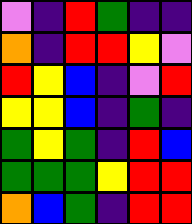[["violet", "indigo", "red", "green", "indigo", "indigo"], ["orange", "indigo", "red", "red", "yellow", "violet"], ["red", "yellow", "blue", "indigo", "violet", "red"], ["yellow", "yellow", "blue", "indigo", "green", "indigo"], ["green", "yellow", "green", "indigo", "red", "blue"], ["green", "green", "green", "yellow", "red", "red"], ["orange", "blue", "green", "indigo", "red", "red"]]